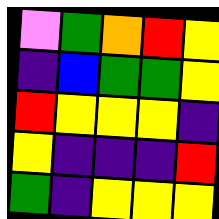[["violet", "green", "orange", "red", "yellow"], ["indigo", "blue", "green", "green", "yellow"], ["red", "yellow", "yellow", "yellow", "indigo"], ["yellow", "indigo", "indigo", "indigo", "red"], ["green", "indigo", "yellow", "yellow", "yellow"]]